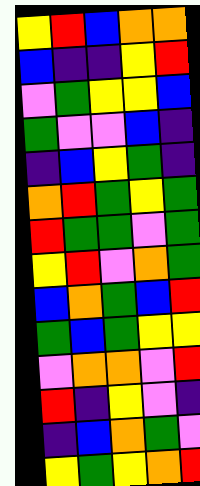[["yellow", "red", "blue", "orange", "orange"], ["blue", "indigo", "indigo", "yellow", "red"], ["violet", "green", "yellow", "yellow", "blue"], ["green", "violet", "violet", "blue", "indigo"], ["indigo", "blue", "yellow", "green", "indigo"], ["orange", "red", "green", "yellow", "green"], ["red", "green", "green", "violet", "green"], ["yellow", "red", "violet", "orange", "green"], ["blue", "orange", "green", "blue", "red"], ["green", "blue", "green", "yellow", "yellow"], ["violet", "orange", "orange", "violet", "red"], ["red", "indigo", "yellow", "violet", "indigo"], ["indigo", "blue", "orange", "green", "violet"], ["yellow", "green", "yellow", "orange", "red"]]